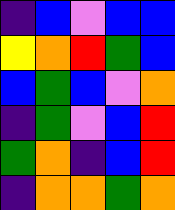[["indigo", "blue", "violet", "blue", "blue"], ["yellow", "orange", "red", "green", "blue"], ["blue", "green", "blue", "violet", "orange"], ["indigo", "green", "violet", "blue", "red"], ["green", "orange", "indigo", "blue", "red"], ["indigo", "orange", "orange", "green", "orange"]]